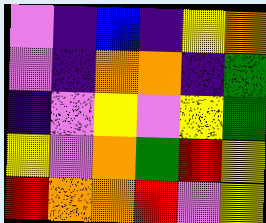[["violet", "indigo", "blue", "indigo", "yellow", "orange"], ["violet", "indigo", "orange", "orange", "indigo", "green"], ["indigo", "violet", "yellow", "violet", "yellow", "green"], ["yellow", "violet", "orange", "green", "red", "yellow"], ["red", "orange", "orange", "red", "violet", "yellow"]]